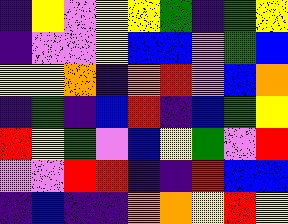[["indigo", "yellow", "violet", "yellow", "yellow", "green", "indigo", "green", "yellow"], ["indigo", "violet", "violet", "yellow", "blue", "blue", "violet", "green", "blue"], ["yellow", "yellow", "orange", "indigo", "orange", "red", "violet", "blue", "orange"], ["indigo", "green", "indigo", "blue", "red", "indigo", "blue", "green", "yellow"], ["red", "yellow", "green", "violet", "blue", "yellow", "green", "violet", "red"], ["violet", "violet", "red", "red", "indigo", "indigo", "red", "blue", "blue"], ["indigo", "blue", "indigo", "indigo", "orange", "orange", "yellow", "red", "yellow"]]